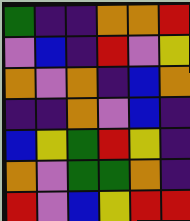[["green", "indigo", "indigo", "orange", "orange", "red"], ["violet", "blue", "indigo", "red", "violet", "yellow"], ["orange", "violet", "orange", "indigo", "blue", "orange"], ["indigo", "indigo", "orange", "violet", "blue", "indigo"], ["blue", "yellow", "green", "red", "yellow", "indigo"], ["orange", "violet", "green", "green", "orange", "indigo"], ["red", "violet", "blue", "yellow", "red", "red"]]